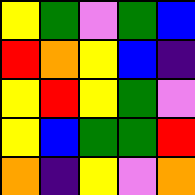[["yellow", "green", "violet", "green", "blue"], ["red", "orange", "yellow", "blue", "indigo"], ["yellow", "red", "yellow", "green", "violet"], ["yellow", "blue", "green", "green", "red"], ["orange", "indigo", "yellow", "violet", "orange"]]